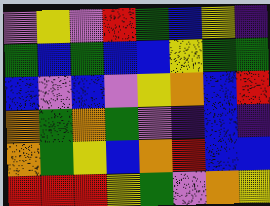[["violet", "yellow", "violet", "red", "green", "blue", "yellow", "indigo"], ["green", "blue", "green", "blue", "blue", "yellow", "green", "green"], ["blue", "violet", "blue", "violet", "yellow", "orange", "blue", "red"], ["orange", "green", "orange", "green", "violet", "indigo", "blue", "indigo"], ["orange", "green", "yellow", "blue", "orange", "red", "blue", "blue"], ["red", "red", "red", "yellow", "green", "violet", "orange", "yellow"]]